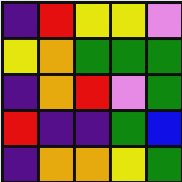[["indigo", "red", "yellow", "yellow", "violet"], ["yellow", "orange", "green", "green", "green"], ["indigo", "orange", "red", "violet", "green"], ["red", "indigo", "indigo", "green", "blue"], ["indigo", "orange", "orange", "yellow", "green"]]